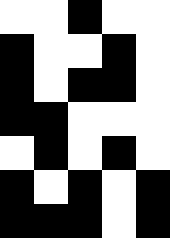[["white", "white", "black", "white", "white"], ["black", "white", "white", "black", "white"], ["black", "white", "black", "black", "white"], ["black", "black", "white", "white", "white"], ["white", "black", "white", "black", "white"], ["black", "white", "black", "white", "black"], ["black", "black", "black", "white", "black"]]